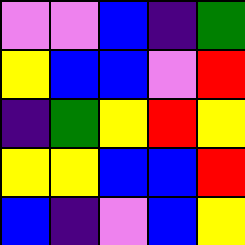[["violet", "violet", "blue", "indigo", "green"], ["yellow", "blue", "blue", "violet", "red"], ["indigo", "green", "yellow", "red", "yellow"], ["yellow", "yellow", "blue", "blue", "red"], ["blue", "indigo", "violet", "blue", "yellow"]]